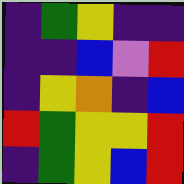[["indigo", "green", "yellow", "indigo", "indigo"], ["indigo", "indigo", "blue", "violet", "red"], ["indigo", "yellow", "orange", "indigo", "blue"], ["red", "green", "yellow", "yellow", "red"], ["indigo", "green", "yellow", "blue", "red"]]